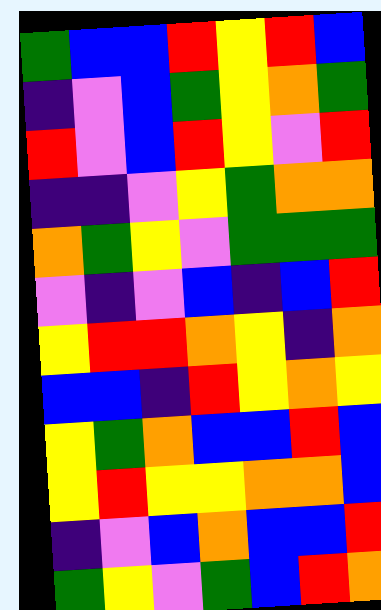[["green", "blue", "blue", "red", "yellow", "red", "blue"], ["indigo", "violet", "blue", "green", "yellow", "orange", "green"], ["red", "violet", "blue", "red", "yellow", "violet", "red"], ["indigo", "indigo", "violet", "yellow", "green", "orange", "orange"], ["orange", "green", "yellow", "violet", "green", "green", "green"], ["violet", "indigo", "violet", "blue", "indigo", "blue", "red"], ["yellow", "red", "red", "orange", "yellow", "indigo", "orange"], ["blue", "blue", "indigo", "red", "yellow", "orange", "yellow"], ["yellow", "green", "orange", "blue", "blue", "red", "blue"], ["yellow", "red", "yellow", "yellow", "orange", "orange", "blue"], ["indigo", "violet", "blue", "orange", "blue", "blue", "red"], ["green", "yellow", "violet", "green", "blue", "red", "orange"]]